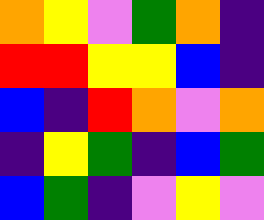[["orange", "yellow", "violet", "green", "orange", "indigo"], ["red", "red", "yellow", "yellow", "blue", "indigo"], ["blue", "indigo", "red", "orange", "violet", "orange"], ["indigo", "yellow", "green", "indigo", "blue", "green"], ["blue", "green", "indigo", "violet", "yellow", "violet"]]